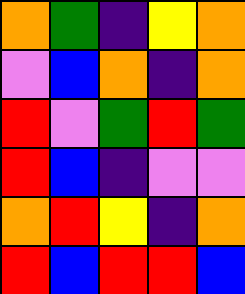[["orange", "green", "indigo", "yellow", "orange"], ["violet", "blue", "orange", "indigo", "orange"], ["red", "violet", "green", "red", "green"], ["red", "blue", "indigo", "violet", "violet"], ["orange", "red", "yellow", "indigo", "orange"], ["red", "blue", "red", "red", "blue"]]